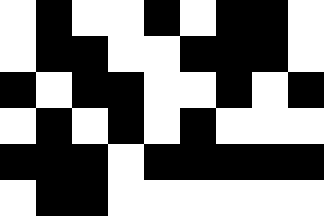[["white", "black", "white", "white", "black", "white", "black", "black", "white"], ["white", "black", "black", "white", "white", "black", "black", "black", "white"], ["black", "white", "black", "black", "white", "white", "black", "white", "black"], ["white", "black", "white", "black", "white", "black", "white", "white", "white"], ["black", "black", "black", "white", "black", "black", "black", "black", "black"], ["white", "black", "black", "white", "white", "white", "white", "white", "white"]]